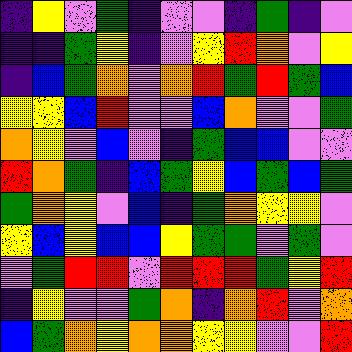[["indigo", "yellow", "violet", "green", "indigo", "violet", "violet", "indigo", "green", "indigo", "violet"], ["indigo", "indigo", "green", "yellow", "indigo", "violet", "yellow", "red", "orange", "violet", "yellow"], ["indigo", "blue", "green", "orange", "violet", "orange", "red", "green", "red", "green", "blue"], ["yellow", "yellow", "blue", "red", "violet", "violet", "blue", "orange", "violet", "violet", "green"], ["orange", "yellow", "violet", "blue", "violet", "indigo", "green", "blue", "blue", "violet", "violet"], ["red", "orange", "green", "indigo", "blue", "green", "yellow", "blue", "green", "blue", "green"], ["green", "orange", "yellow", "violet", "blue", "indigo", "green", "orange", "yellow", "yellow", "violet"], ["yellow", "blue", "yellow", "blue", "blue", "yellow", "green", "green", "violet", "green", "violet"], ["violet", "green", "red", "red", "violet", "red", "red", "red", "green", "yellow", "red"], ["indigo", "yellow", "violet", "violet", "green", "orange", "indigo", "orange", "red", "violet", "orange"], ["blue", "green", "orange", "yellow", "orange", "orange", "yellow", "yellow", "violet", "violet", "red"]]